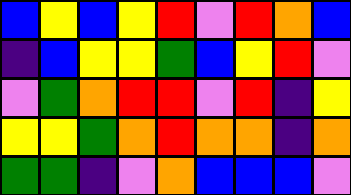[["blue", "yellow", "blue", "yellow", "red", "violet", "red", "orange", "blue"], ["indigo", "blue", "yellow", "yellow", "green", "blue", "yellow", "red", "violet"], ["violet", "green", "orange", "red", "red", "violet", "red", "indigo", "yellow"], ["yellow", "yellow", "green", "orange", "red", "orange", "orange", "indigo", "orange"], ["green", "green", "indigo", "violet", "orange", "blue", "blue", "blue", "violet"]]